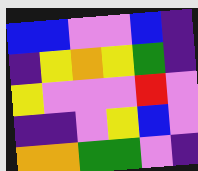[["blue", "blue", "violet", "violet", "blue", "indigo"], ["indigo", "yellow", "orange", "yellow", "green", "indigo"], ["yellow", "violet", "violet", "violet", "red", "violet"], ["indigo", "indigo", "violet", "yellow", "blue", "violet"], ["orange", "orange", "green", "green", "violet", "indigo"]]